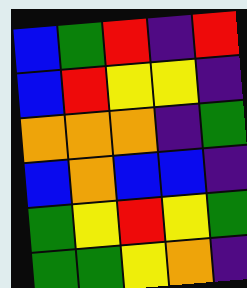[["blue", "green", "red", "indigo", "red"], ["blue", "red", "yellow", "yellow", "indigo"], ["orange", "orange", "orange", "indigo", "green"], ["blue", "orange", "blue", "blue", "indigo"], ["green", "yellow", "red", "yellow", "green"], ["green", "green", "yellow", "orange", "indigo"]]